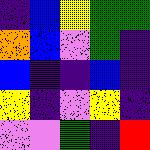[["indigo", "blue", "yellow", "green", "green"], ["orange", "blue", "violet", "green", "indigo"], ["blue", "indigo", "indigo", "blue", "indigo"], ["yellow", "indigo", "violet", "yellow", "indigo"], ["violet", "violet", "green", "indigo", "red"]]